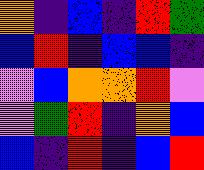[["orange", "indigo", "blue", "indigo", "red", "green"], ["blue", "red", "indigo", "blue", "blue", "indigo"], ["violet", "blue", "orange", "orange", "red", "violet"], ["violet", "green", "red", "indigo", "orange", "blue"], ["blue", "indigo", "red", "indigo", "blue", "red"]]